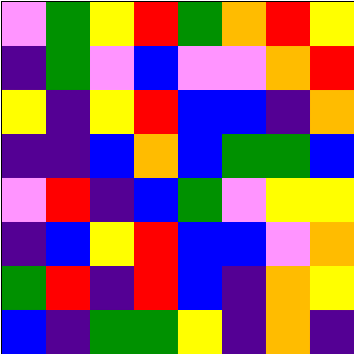[["violet", "green", "yellow", "red", "green", "orange", "red", "yellow"], ["indigo", "green", "violet", "blue", "violet", "violet", "orange", "red"], ["yellow", "indigo", "yellow", "red", "blue", "blue", "indigo", "orange"], ["indigo", "indigo", "blue", "orange", "blue", "green", "green", "blue"], ["violet", "red", "indigo", "blue", "green", "violet", "yellow", "yellow"], ["indigo", "blue", "yellow", "red", "blue", "blue", "violet", "orange"], ["green", "red", "indigo", "red", "blue", "indigo", "orange", "yellow"], ["blue", "indigo", "green", "green", "yellow", "indigo", "orange", "indigo"]]